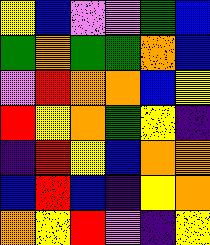[["yellow", "blue", "violet", "violet", "green", "blue"], ["green", "orange", "green", "green", "orange", "blue"], ["violet", "red", "orange", "orange", "blue", "yellow"], ["red", "yellow", "orange", "green", "yellow", "indigo"], ["indigo", "red", "yellow", "blue", "orange", "orange"], ["blue", "red", "blue", "indigo", "yellow", "orange"], ["orange", "yellow", "red", "violet", "indigo", "yellow"]]